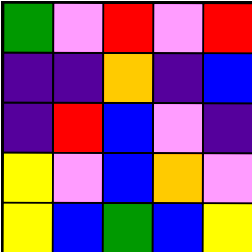[["green", "violet", "red", "violet", "red"], ["indigo", "indigo", "orange", "indigo", "blue"], ["indigo", "red", "blue", "violet", "indigo"], ["yellow", "violet", "blue", "orange", "violet"], ["yellow", "blue", "green", "blue", "yellow"]]